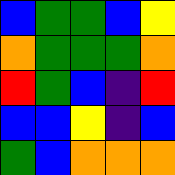[["blue", "green", "green", "blue", "yellow"], ["orange", "green", "green", "green", "orange"], ["red", "green", "blue", "indigo", "red"], ["blue", "blue", "yellow", "indigo", "blue"], ["green", "blue", "orange", "orange", "orange"]]